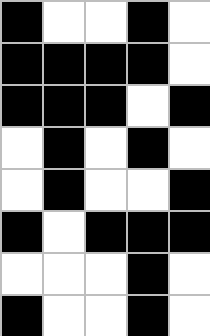[["black", "white", "white", "black", "white"], ["black", "black", "black", "black", "white"], ["black", "black", "black", "white", "black"], ["white", "black", "white", "black", "white"], ["white", "black", "white", "white", "black"], ["black", "white", "black", "black", "black"], ["white", "white", "white", "black", "white"], ["black", "white", "white", "black", "white"]]